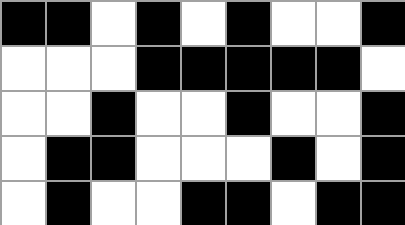[["black", "black", "white", "black", "white", "black", "white", "white", "black"], ["white", "white", "white", "black", "black", "black", "black", "black", "white"], ["white", "white", "black", "white", "white", "black", "white", "white", "black"], ["white", "black", "black", "white", "white", "white", "black", "white", "black"], ["white", "black", "white", "white", "black", "black", "white", "black", "black"]]